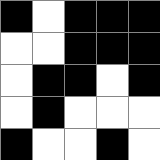[["black", "white", "black", "black", "black"], ["white", "white", "black", "black", "black"], ["white", "black", "black", "white", "black"], ["white", "black", "white", "white", "white"], ["black", "white", "white", "black", "white"]]